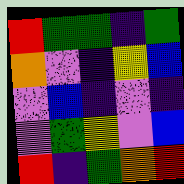[["red", "green", "green", "indigo", "green"], ["orange", "violet", "indigo", "yellow", "blue"], ["violet", "blue", "indigo", "violet", "indigo"], ["violet", "green", "yellow", "violet", "blue"], ["red", "indigo", "green", "orange", "red"]]